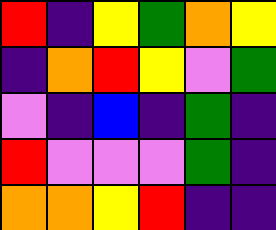[["red", "indigo", "yellow", "green", "orange", "yellow"], ["indigo", "orange", "red", "yellow", "violet", "green"], ["violet", "indigo", "blue", "indigo", "green", "indigo"], ["red", "violet", "violet", "violet", "green", "indigo"], ["orange", "orange", "yellow", "red", "indigo", "indigo"]]